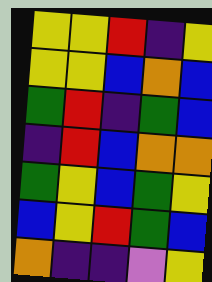[["yellow", "yellow", "red", "indigo", "yellow"], ["yellow", "yellow", "blue", "orange", "blue"], ["green", "red", "indigo", "green", "blue"], ["indigo", "red", "blue", "orange", "orange"], ["green", "yellow", "blue", "green", "yellow"], ["blue", "yellow", "red", "green", "blue"], ["orange", "indigo", "indigo", "violet", "yellow"]]